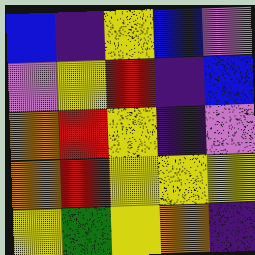[["blue", "indigo", "yellow", "blue", "violet"], ["violet", "yellow", "red", "indigo", "blue"], ["orange", "red", "yellow", "indigo", "violet"], ["orange", "red", "yellow", "yellow", "yellow"], ["yellow", "green", "yellow", "orange", "indigo"]]